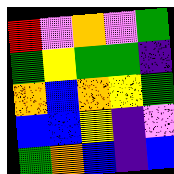[["red", "violet", "orange", "violet", "green"], ["green", "yellow", "green", "green", "indigo"], ["orange", "blue", "orange", "yellow", "green"], ["blue", "blue", "yellow", "indigo", "violet"], ["green", "orange", "blue", "indigo", "blue"]]